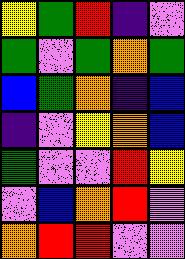[["yellow", "green", "red", "indigo", "violet"], ["green", "violet", "green", "orange", "green"], ["blue", "green", "orange", "indigo", "blue"], ["indigo", "violet", "yellow", "orange", "blue"], ["green", "violet", "violet", "red", "yellow"], ["violet", "blue", "orange", "red", "violet"], ["orange", "red", "red", "violet", "violet"]]